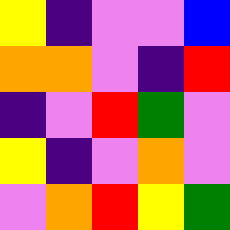[["yellow", "indigo", "violet", "violet", "blue"], ["orange", "orange", "violet", "indigo", "red"], ["indigo", "violet", "red", "green", "violet"], ["yellow", "indigo", "violet", "orange", "violet"], ["violet", "orange", "red", "yellow", "green"]]